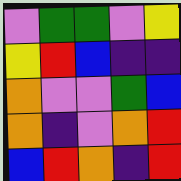[["violet", "green", "green", "violet", "yellow"], ["yellow", "red", "blue", "indigo", "indigo"], ["orange", "violet", "violet", "green", "blue"], ["orange", "indigo", "violet", "orange", "red"], ["blue", "red", "orange", "indigo", "red"]]